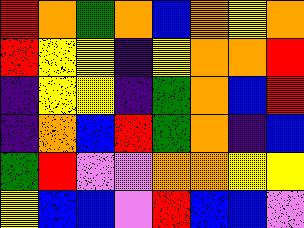[["red", "orange", "green", "orange", "blue", "orange", "yellow", "orange"], ["red", "yellow", "yellow", "indigo", "yellow", "orange", "orange", "red"], ["indigo", "yellow", "yellow", "indigo", "green", "orange", "blue", "red"], ["indigo", "orange", "blue", "red", "green", "orange", "indigo", "blue"], ["green", "red", "violet", "violet", "orange", "orange", "yellow", "yellow"], ["yellow", "blue", "blue", "violet", "red", "blue", "blue", "violet"]]